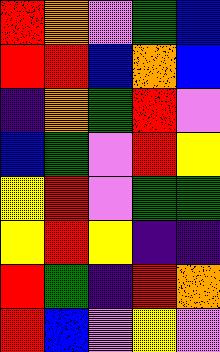[["red", "orange", "violet", "green", "blue"], ["red", "red", "blue", "orange", "blue"], ["indigo", "orange", "green", "red", "violet"], ["blue", "green", "violet", "red", "yellow"], ["yellow", "red", "violet", "green", "green"], ["yellow", "red", "yellow", "indigo", "indigo"], ["red", "green", "indigo", "red", "orange"], ["red", "blue", "violet", "yellow", "violet"]]